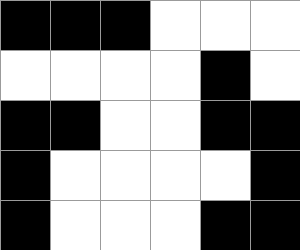[["black", "black", "black", "white", "white", "white"], ["white", "white", "white", "white", "black", "white"], ["black", "black", "white", "white", "black", "black"], ["black", "white", "white", "white", "white", "black"], ["black", "white", "white", "white", "black", "black"]]